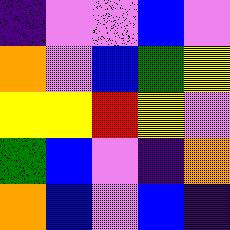[["indigo", "violet", "violet", "blue", "violet"], ["orange", "violet", "blue", "green", "yellow"], ["yellow", "yellow", "red", "yellow", "violet"], ["green", "blue", "violet", "indigo", "orange"], ["orange", "blue", "violet", "blue", "indigo"]]